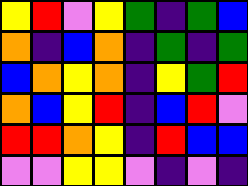[["yellow", "red", "violet", "yellow", "green", "indigo", "green", "blue"], ["orange", "indigo", "blue", "orange", "indigo", "green", "indigo", "green"], ["blue", "orange", "yellow", "orange", "indigo", "yellow", "green", "red"], ["orange", "blue", "yellow", "red", "indigo", "blue", "red", "violet"], ["red", "red", "orange", "yellow", "indigo", "red", "blue", "blue"], ["violet", "violet", "yellow", "yellow", "violet", "indigo", "violet", "indigo"]]